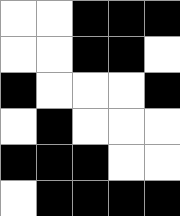[["white", "white", "black", "black", "black"], ["white", "white", "black", "black", "white"], ["black", "white", "white", "white", "black"], ["white", "black", "white", "white", "white"], ["black", "black", "black", "white", "white"], ["white", "black", "black", "black", "black"]]